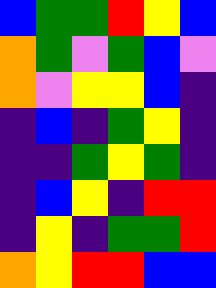[["blue", "green", "green", "red", "yellow", "blue"], ["orange", "green", "violet", "green", "blue", "violet"], ["orange", "violet", "yellow", "yellow", "blue", "indigo"], ["indigo", "blue", "indigo", "green", "yellow", "indigo"], ["indigo", "indigo", "green", "yellow", "green", "indigo"], ["indigo", "blue", "yellow", "indigo", "red", "red"], ["indigo", "yellow", "indigo", "green", "green", "red"], ["orange", "yellow", "red", "red", "blue", "blue"]]